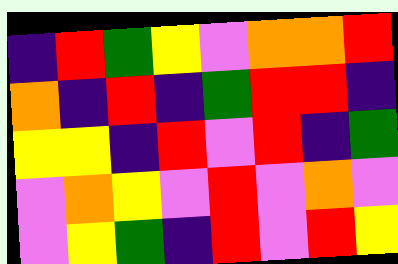[["indigo", "red", "green", "yellow", "violet", "orange", "orange", "red"], ["orange", "indigo", "red", "indigo", "green", "red", "red", "indigo"], ["yellow", "yellow", "indigo", "red", "violet", "red", "indigo", "green"], ["violet", "orange", "yellow", "violet", "red", "violet", "orange", "violet"], ["violet", "yellow", "green", "indigo", "red", "violet", "red", "yellow"]]